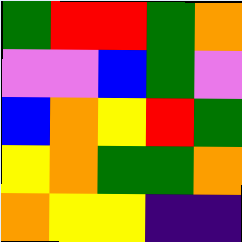[["green", "red", "red", "green", "orange"], ["violet", "violet", "blue", "green", "violet"], ["blue", "orange", "yellow", "red", "green"], ["yellow", "orange", "green", "green", "orange"], ["orange", "yellow", "yellow", "indigo", "indigo"]]